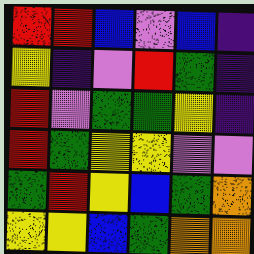[["red", "red", "blue", "violet", "blue", "indigo"], ["yellow", "indigo", "violet", "red", "green", "indigo"], ["red", "violet", "green", "green", "yellow", "indigo"], ["red", "green", "yellow", "yellow", "violet", "violet"], ["green", "red", "yellow", "blue", "green", "orange"], ["yellow", "yellow", "blue", "green", "orange", "orange"]]